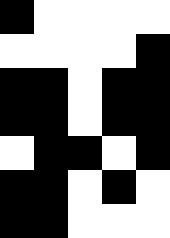[["black", "white", "white", "white", "white"], ["white", "white", "white", "white", "black"], ["black", "black", "white", "black", "black"], ["black", "black", "white", "black", "black"], ["white", "black", "black", "white", "black"], ["black", "black", "white", "black", "white"], ["black", "black", "white", "white", "white"]]